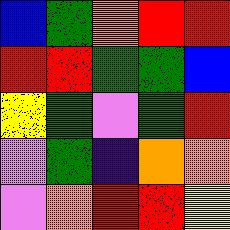[["blue", "green", "orange", "red", "red"], ["red", "red", "green", "green", "blue"], ["yellow", "green", "violet", "green", "red"], ["violet", "green", "indigo", "orange", "orange"], ["violet", "orange", "red", "red", "yellow"]]